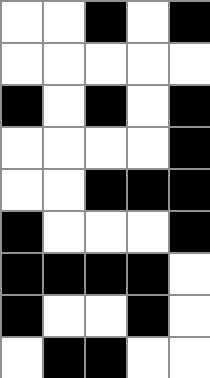[["white", "white", "black", "white", "black"], ["white", "white", "white", "white", "white"], ["black", "white", "black", "white", "black"], ["white", "white", "white", "white", "black"], ["white", "white", "black", "black", "black"], ["black", "white", "white", "white", "black"], ["black", "black", "black", "black", "white"], ["black", "white", "white", "black", "white"], ["white", "black", "black", "white", "white"]]